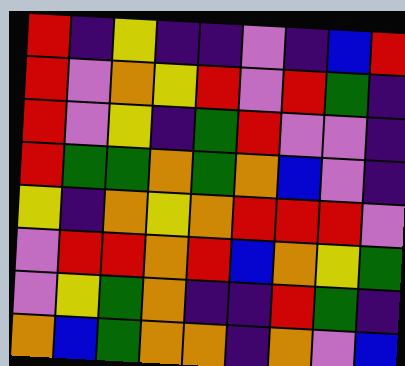[["red", "indigo", "yellow", "indigo", "indigo", "violet", "indigo", "blue", "red"], ["red", "violet", "orange", "yellow", "red", "violet", "red", "green", "indigo"], ["red", "violet", "yellow", "indigo", "green", "red", "violet", "violet", "indigo"], ["red", "green", "green", "orange", "green", "orange", "blue", "violet", "indigo"], ["yellow", "indigo", "orange", "yellow", "orange", "red", "red", "red", "violet"], ["violet", "red", "red", "orange", "red", "blue", "orange", "yellow", "green"], ["violet", "yellow", "green", "orange", "indigo", "indigo", "red", "green", "indigo"], ["orange", "blue", "green", "orange", "orange", "indigo", "orange", "violet", "blue"]]